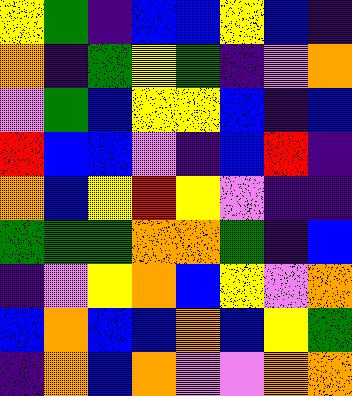[["yellow", "green", "indigo", "blue", "blue", "yellow", "blue", "indigo"], ["orange", "indigo", "green", "yellow", "green", "indigo", "violet", "orange"], ["violet", "green", "blue", "yellow", "yellow", "blue", "indigo", "blue"], ["red", "blue", "blue", "violet", "indigo", "blue", "red", "indigo"], ["orange", "blue", "yellow", "red", "yellow", "violet", "indigo", "indigo"], ["green", "green", "green", "orange", "orange", "green", "indigo", "blue"], ["indigo", "violet", "yellow", "orange", "blue", "yellow", "violet", "orange"], ["blue", "orange", "blue", "blue", "orange", "blue", "yellow", "green"], ["indigo", "orange", "blue", "orange", "violet", "violet", "orange", "orange"]]